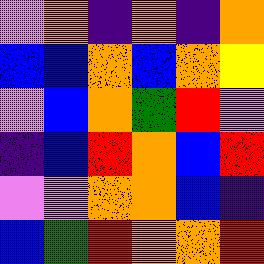[["violet", "orange", "indigo", "orange", "indigo", "orange"], ["blue", "blue", "orange", "blue", "orange", "yellow"], ["violet", "blue", "orange", "green", "red", "violet"], ["indigo", "blue", "red", "orange", "blue", "red"], ["violet", "violet", "orange", "orange", "blue", "indigo"], ["blue", "green", "red", "orange", "orange", "red"]]